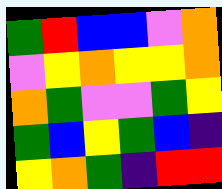[["green", "red", "blue", "blue", "violet", "orange"], ["violet", "yellow", "orange", "yellow", "yellow", "orange"], ["orange", "green", "violet", "violet", "green", "yellow"], ["green", "blue", "yellow", "green", "blue", "indigo"], ["yellow", "orange", "green", "indigo", "red", "red"]]